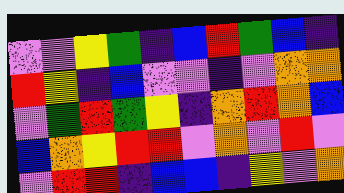[["violet", "violet", "yellow", "green", "indigo", "blue", "red", "green", "blue", "indigo"], ["red", "yellow", "indigo", "blue", "violet", "violet", "indigo", "violet", "orange", "orange"], ["violet", "green", "red", "green", "yellow", "indigo", "orange", "red", "orange", "blue"], ["blue", "orange", "yellow", "red", "red", "violet", "orange", "violet", "red", "violet"], ["violet", "red", "red", "indigo", "blue", "blue", "indigo", "yellow", "violet", "orange"]]